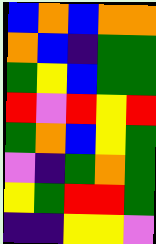[["blue", "orange", "blue", "orange", "orange"], ["orange", "blue", "indigo", "green", "green"], ["green", "yellow", "blue", "green", "green"], ["red", "violet", "red", "yellow", "red"], ["green", "orange", "blue", "yellow", "green"], ["violet", "indigo", "green", "orange", "green"], ["yellow", "green", "red", "red", "green"], ["indigo", "indigo", "yellow", "yellow", "violet"]]